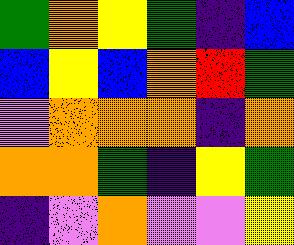[["green", "orange", "yellow", "green", "indigo", "blue"], ["blue", "yellow", "blue", "orange", "red", "green"], ["violet", "orange", "orange", "orange", "indigo", "orange"], ["orange", "orange", "green", "indigo", "yellow", "green"], ["indigo", "violet", "orange", "violet", "violet", "yellow"]]